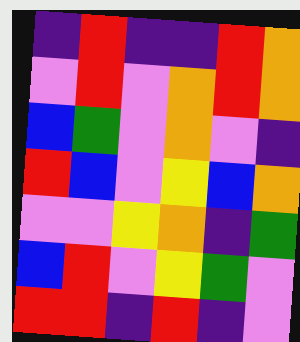[["indigo", "red", "indigo", "indigo", "red", "orange"], ["violet", "red", "violet", "orange", "red", "orange"], ["blue", "green", "violet", "orange", "violet", "indigo"], ["red", "blue", "violet", "yellow", "blue", "orange"], ["violet", "violet", "yellow", "orange", "indigo", "green"], ["blue", "red", "violet", "yellow", "green", "violet"], ["red", "red", "indigo", "red", "indigo", "violet"]]